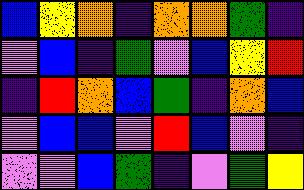[["blue", "yellow", "orange", "indigo", "orange", "orange", "green", "indigo"], ["violet", "blue", "indigo", "green", "violet", "blue", "yellow", "red"], ["indigo", "red", "orange", "blue", "green", "indigo", "orange", "blue"], ["violet", "blue", "blue", "violet", "red", "blue", "violet", "indigo"], ["violet", "violet", "blue", "green", "indigo", "violet", "green", "yellow"]]